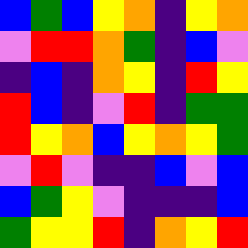[["blue", "green", "blue", "yellow", "orange", "indigo", "yellow", "orange"], ["violet", "red", "red", "orange", "green", "indigo", "blue", "violet"], ["indigo", "blue", "indigo", "orange", "yellow", "indigo", "red", "yellow"], ["red", "blue", "indigo", "violet", "red", "indigo", "green", "green"], ["red", "yellow", "orange", "blue", "yellow", "orange", "yellow", "green"], ["violet", "red", "violet", "indigo", "indigo", "blue", "violet", "blue"], ["blue", "green", "yellow", "violet", "indigo", "indigo", "indigo", "blue"], ["green", "yellow", "yellow", "red", "indigo", "orange", "yellow", "red"]]